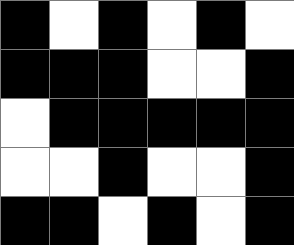[["black", "white", "black", "white", "black", "white"], ["black", "black", "black", "white", "white", "black"], ["white", "black", "black", "black", "black", "black"], ["white", "white", "black", "white", "white", "black"], ["black", "black", "white", "black", "white", "black"]]